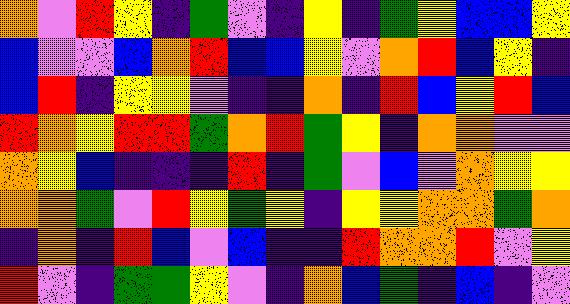[["orange", "violet", "red", "yellow", "indigo", "green", "violet", "indigo", "yellow", "indigo", "green", "yellow", "blue", "blue", "yellow"], ["blue", "violet", "violet", "blue", "orange", "red", "blue", "blue", "yellow", "violet", "orange", "red", "blue", "yellow", "indigo"], ["blue", "red", "indigo", "yellow", "yellow", "violet", "indigo", "indigo", "orange", "indigo", "red", "blue", "yellow", "red", "blue"], ["red", "orange", "yellow", "red", "red", "green", "orange", "red", "green", "yellow", "indigo", "orange", "orange", "violet", "violet"], ["orange", "yellow", "blue", "indigo", "indigo", "indigo", "red", "indigo", "green", "violet", "blue", "violet", "orange", "yellow", "yellow"], ["orange", "orange", "green", "violet", "red", "yellow", "green", "yellow", "indigo", "yellow", "yellow", "orange", "orange", "green", "orange"], ["indigo", "orange", "indigo", "red", "blue", "violet", "blue", "indigo", "indigo", "red", "orange", "orange", "red", "violet", "yellow"], ["red", "violet", "indigo", "green", "green", "yellow", "violet", "indigo", "orange", "blue", "green", "indigo", "blue", "indigo", "violet"]]